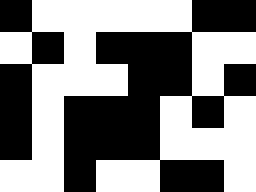[["black", "white", "white", "white", "white", "white", "black", "black"], ["white", "black", "white", "black", "black", "black", "white", "white"], ["black", "white", "white", "white", "black", "black", "white", "black"], ["black", "white", "black", "black", "black", "white", "black", "white"], ["black", "white", "black", "black", "black", "white", "white", "white"], ["white", "white", "black", "white", "white", "black", "black", "white"]]